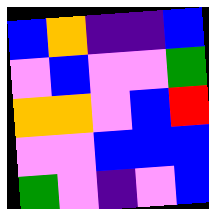[["blue", "orange", "indigo", "indigo", "blue"], ["violet", "blue", "violet", "violet", "green"], ["orange", "orange", "violet", "blue", "red"], ["violet", "violet", "blue", "blue", "blue"], ["green", "violet", "indigo", "violet", "blue"]]